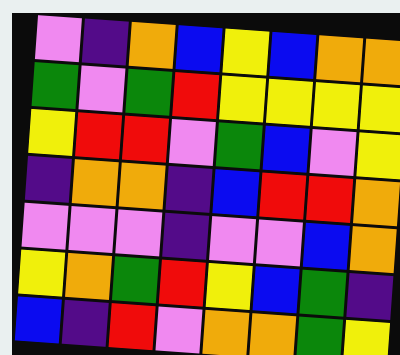[["violet", "indigo", "orange", "blue", "yellow", "blue", "orange", "orange"], ["green", "violet", "green", "red", "yellow", "yellow", "yellow", "yellow"], ["yellow", "red", "red", "violet", "green", "blue", "violet", "yellow"], ["indigo", "orange", "orange", "indigo", "blue", "red", "red", "orange"], ["violet", "violet", "violet", "indigo", "violet", "violet", "blue", "orange"], ["yellow", "orange", "green", "red", "yellow", "blue", "green", "indigo"], ["blue", "indigo", "red", "violet", "orange", "orange", "green", "yellow"]]